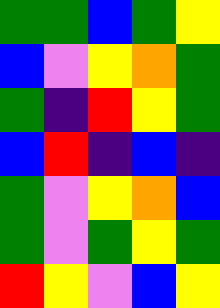[["green", "green", "blue", "green", "yellow"], ["blue", "violet", "yellow", "orange", "green"], ["green", "indigo", "red", "yellow", "green"], ["blue", "red", "indigo", "blue", "indigo"], ["green", "violet", "yellow", "orange", "blue"], ["green", "violet", "green", "yellow", "green"], ["red", "yellow", "violet", "blue", "yellow"]]